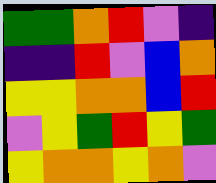[["green", "green", "orange", "red", "violet", "indigo"], ["indigo", "indigo", "red", "violet", "blue", "orange"], ["yellow", "yellow", "orange", "orange", "blue", "red"], ["violet", "yellow", "green", "red", "yellow", "green"], ["yellow", "orange", "orange", "yellow", "orange", "violet"]]